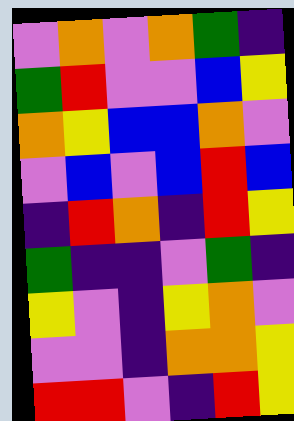[["violet", "orange", "violet", "orange", "green", "indigo"], ["green", "red", "violet", "violet", "blue", "yellow"], ["orange", "yellow", "blue", "blue", "orange", "violet"], ["violet", "blue", "violet", "blue", "red", "blue"], ["indigo", "red", "orange", "indigo", "red", "yellow"], ["green", "indigo", "indigo", "violet", "green", "indigo"], ["yellow", "violet", "indigo", "yellow", "orange", "violet"], ["violet", "violet", "indigo", "orange", "orange", "yellow"], ["red", "red", "violet", "indigo", "red", "yellow"]]